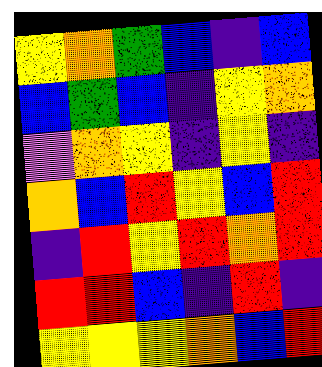[["yellow", "orange", "green", "blue", "indigo", "blue"], ["blue", "green", "blue", "indigo", "yellow", "orange"], ["violet", "orange", "yellow", "indigo", "yellow", "indigo"], ["orange", "blue", "red", "yellow", "blue", "red"], ["indigo", "red", "yellow", "red", "orange", "red"], ["red", "red", "blue", "indigo", "red", "indigo"], ["yellow", "yellow", "yellow", "orange", "blue", "red"]]